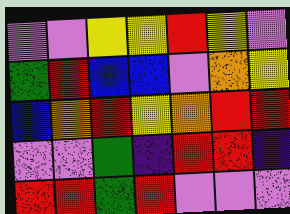[["violet", "violet", "yellow", "yellow", "red", "yellow", "violet"], ["green", "red", "blue", "blue", "violet", "orange", "yellow"], ["blue", "orange", "red", "yellow", "orange", "red", "red"], ["violet", "violet", "green", "indigo", "red", "red", "indigo"], ["red", "red", "green", "red", "violet", "violet", "violet"]]